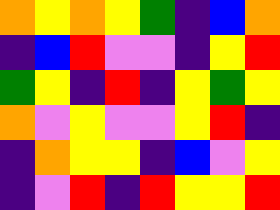[["orange", "yellow", "orange", "yellow", "green", "indigo", "blue", "orange"], ["indigo", "blue", "red", "violet", "violet", "indigo", "yellow", "red"], ["green", "yellow", "indigo", "red", "indigo", "yellow", "green", "yellow"], ["orange", "violet", "yellow", "violet", "violet", "yellow", "red", "indigo"], ["indigo", "orange", "yellow", "yellow", "indigo", "blue", "violet", "yellow"], ["indigo", "violet", "red", "indigo", "red", "yellow", "yellow", "red"]]